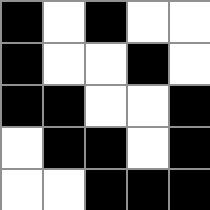[["black", "white", "black", "white", "white"], ["black", "white", "white", "black", "white"], ["black", "black", "white", "white", "black"], ["white", "black", "black", "white", "black"], ["white", "white", "black", "black", "black"]]